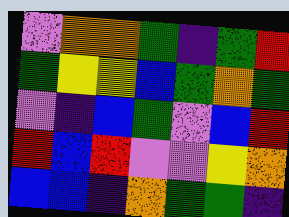[["violet", "orange", "orange", "green", "indigo", "green", "red"], ["green", "yellow", "yellow", "blue", "green", "orange", "green"], ["violet", "indigo", "blue", "green", "violet", "blue", "red"], ["red", "blue", "red", "violet", "violet", "yellow", "orange"], ["blue", "blue", "indigo", "orange", "green", "green", "indigo"]]